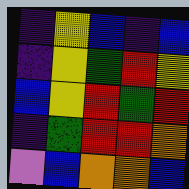[["indigo", "yellow", "blue", "indigo", "blue"], ["indigo", "yellow", "green", "red", "yellow"], ["blue", "yellow", "red", "green", "red"], ["indigo", "green", "red", "red", "orange"], ["violet", "blue", "orange", "orange", "blue"]]